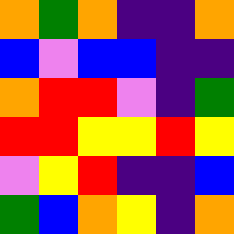[["orange", "green", "orange", "indigo", "indigo", "orange"], ["blue", "violet", "blue", "blue", "indigo", "indigo"], ["orange", "red", "red", "violet", "indigo", "green"], ["red", "red", "yellow", "yellow", "red", "yellow"], ["violet", "yellow", "red", "indigo", "indigo", "blue"], ["green", "blue", "orange", "yellow", "indigo", "orange"]]